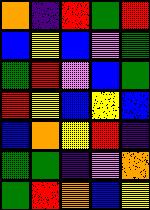[["orange", "indigo", "red", "green", "red"], ["blue", "yellow", "blue", "violet", "green"], ["green", "red", "violet", "blue", "green"], ["red", "yellow", "blue", "yellow", "blue"], ["blue", "orange", "yellow", "red", "indigo"], ["green", "green", "indigo", "violet", "orange"], ["green", "red", "orange", "blue", "yellow"]]